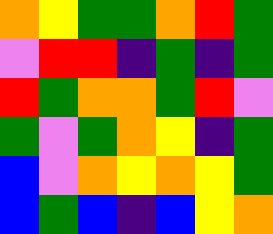[["orange", "yellow", "green", "green", "orange", "red", "green"], ["violet", "red", "red", "indigo", "green", "indigo", "green"], ["red", "green", "orange", "orange", "green", "red", "violet"], ["green", "violet", "green", "orange", "yellow", "indigo", "green"], ["blue", "violet", "orange", "yellow", "orange", "yellow", "green"], ["blue", "green", "blue", "indigo", "blue", "yellow", "orange"]]